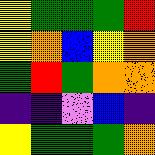[["yellow", "green", "green", "green", "red"], ["yellow", "orange", "blue", "yellow", "orange"], ["green", "red", "green", "orange", "orange"], ["indigo", "indigo", "violet", "blue", "indigo"], ["yellow", "green", "green", "green", "orange"]]